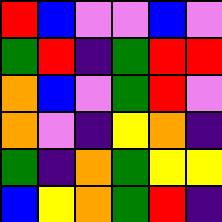[["red", "blue", "violet", "violet", "blue", "violet"], ["green", "red", "indigo", "green", "red", "red"], ["orange", "blue", "violet", "green", "red", "violet"], ["orange", "violet", "indigo", "yellow", "orange", "indigo"], ["green", "indigo", "orange", "green", "yellow", "yellow"], ["blue", "yellow", "orange", "green", "red", "indigo"]]